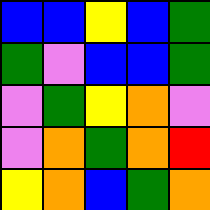[["blue", "blue", "yellow", "blue", "green"], ["green", "violet", "blue", "blue", "green"], ["violet", "green", "yellow", "orange", "violet"], ["violet", "orange", "green", "orange", "red"], ["yellow", "orange", "blue", "green", "orange"]]